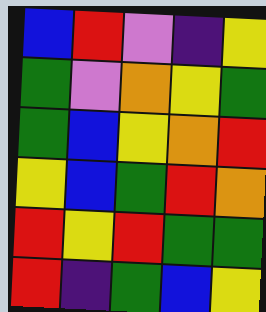[["blue", "red", "violet", "indigo", "yellow"], ["green", "violet", "orange", "yellow", "green"], ["green", "blue", "yellow", "orange", "red"], ["yellow", "blue", "green", "red", "orange"], ["red", "yellow", "red", "green", "green"], ["red", "indigo", "green", "blue", "yellow"]]